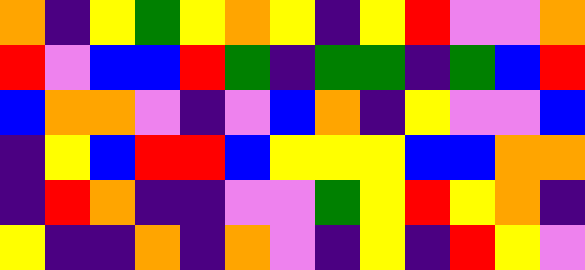[["orange", "indigo", "yellow", "green", "yellow", "orange", "yellow", "indigo", "yellow", "red", "violet", "violet", "orange"], ["red", "violet", "blue", "blue", "red", "green", "indigo", "green", "green", "indigo", "green", "blue", "red"], ["blue", "orange", "orange", "violet", "indigo", "violet", "blue", "orange", "indigo", "yellow", "violet", "violet", "blue"], ["indigo", "yellow", "blue", "red", "red", "blue", "yellow", "yellow", "yellow", "blue", "blue", "orange", "orange"], ["indigo", "red", "orange", "indigo", "indigo", "violet", "violet", "green", "yellow", "red", "yellow", "orange", "indigo"], ["yellow", "indigo", "indigo", "orange", "indigo", "orange", "violet", "indigo", "yellow", "indigo", "red", "yellow", "violet"]]